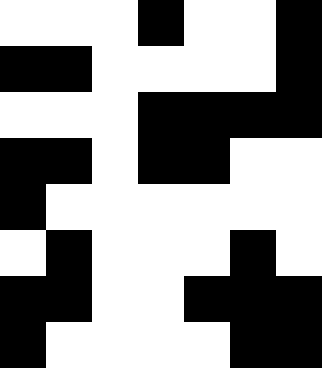[["white", "white", "white", "black", "white", "white", "black"], ["black", "black", "white", "white", "white", "white", "black"], ["white", "white", "white", "black", "black", "black", "black"], ["black", "black", "white", "black", "black", "white", "white"], ["black", "white", "white", "white", "white", "white", "white"], ["white", "black", "white", "white", "white", "black", "white"], ["black", "black", "white", "white", "black", "black", "black"], ["black", "white", "white", "white", "white", "black", "black"]]